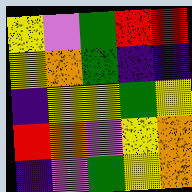[["yellow", "violet", "green", "red", "red"], ["yellow", "orange", "green", "indigo", "indigo"], ["indigo", "yellow", "yellow", "green", "yellow"], ["red", "orange", "violet", "yellow", "orange"], ["indigo", "violet", "green", "yellow", "orange"]]